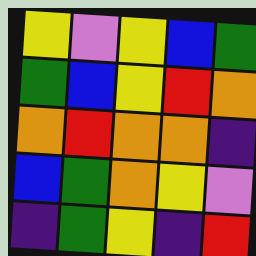[["yellow", "violet", "yellow", "blue", "green"], ["green", "blue", "yellow", "red", "orange"], ["orange", "red", "orange", "orange", "indigo"], ["blue", "green", "orange", "yellow", "violet"], ["indigo", "green", "yellow", "indigo", "red"]]